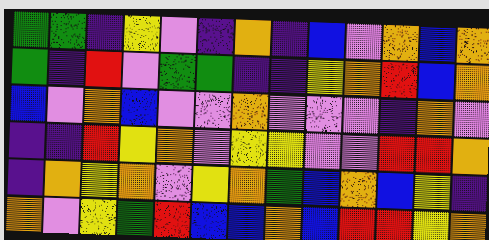[["green", "green", "indigo", "yellow", "violet", "indigo", "orange", "indigo", "blue", "violet", "orange", "blue", "orange"], ["green", "indigo", "red", "violet", "green", "green", "indigo", "indigo", "yellow", "orange", "red", "blue", "orange"], ["blue", "violet", "orange", "blue", "violet", "violet", "orange", "violet", "violet", "violet", "indigo", "orange", "violet"], ["indigo", "indigo", "red", "yellow", "orange", "violet", "yellow", "yellow", "violet", "violet", "red", "red", "orange"], ["indigo", "orange", "yellow", "orange", "violet", "yellow", "orange", "green", "blue", "orange", "blue", "yellow", "indigo"], ["orange", "violet", "yellow", "green", "red", "blue", "blue", "orange", "blue", "red", "red", "yellow", "orange"]]